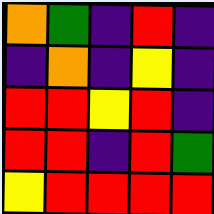[["orange", "green", "indigo", "red", "indigo"], ["indigo", "orange", "indigo", "yellow", "indigo"], ["red", "red", "yellow", "red", "indigo"], ["red", "red", "indigo", "red", "green"], ["yellow", "red", "red", "red", "red"]]